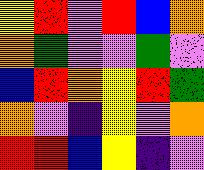[["yellow", "red", "violet", "red", "blue", "orange"], ["orange", "green", "violet", "violet", "green", "violet"], ["blue", "red", "orange", "yellow", "red", "green"], ["orange", "violet", "indigo", "yellow", "violet", "orange"], ["red", "red", "blue", "yellow", "indigo", "violet"]]